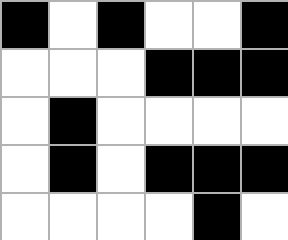[["black", "white", "black", "white", "white", "black"], ["white", "white", "white", "black", "black", "black"], ["white", "black", "white", "white", "white", "white"], ["white", "black", "white", "black", "black", "black"], ["white", "white", "white", "white", "black", "white"]]